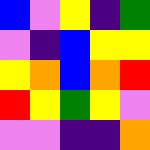[["blue", "violet", "yellow", "indigo", "green"], ["violet", "indigo", "blue", "yellow", "yellow"], ["yellow", "orange", "blue", "orange", "red"], ["red", "yellow", "green", "yellow", "violet"], ["violet", "violet", "indigo", "indigo", "orange"]]